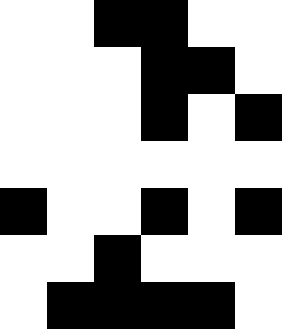[["white", "white", "black", "black", "white", "white"], ["white", "white", "white", "black", "black", "white"], ["white", "white", "white", "black", "white", "black"], ["white", "white", "white", "white", "white", "white"], ["black", "white", "white", "black", "white", "black"], ["white", "white", "black", "white", "white", "white"], ["white", "black", "black", "black", "black", "white"]]